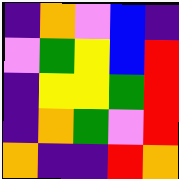[["indigo", "orange", "violet", "blue", "indigo"], ["violet", "green", "yellow", "blue", "red"], ["indigo", "yellow", "yellow", "green", "red"], ["indigo", "orange", "green", "violet", "red"], ["orange", "indigo", "indigo", "red", "orange"]]